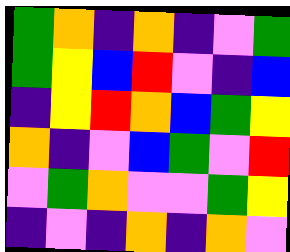[["green", "orange", "indigo", "orange", "indigo", "violet", "green"], ["green", "yellow", "blue", "red", "violet", "indigo", "blue"], ["indigo", "yellow", "red", "orange", "blue", "green", "yellow"], ["orange", "indigo", "violet", "blue", "green", "violet", "red"], ["violet", "green", "orange", "violet", "violet", "green", "yellow"], ["indigo", "violet", "indigo", "orange", "indigo", "orange", "violet"]]